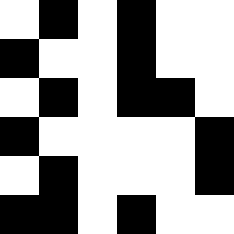[["white", "black", "white", "black", "white", "white"], ["black", "white", "white", "black", "white", "white"], ["white", "black", "white", "black", "black", "white"], ["black", "white", "white", "white", "white", "black"], ["white", "black", "white", "white", "white", "black"], ["black", "black", "white", "black", "white", "white"]]